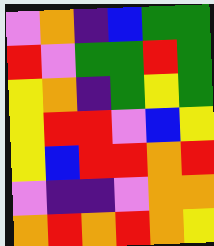[["violet", "orange", "indigo", "blue", "green", "green"], ["red", "violet", "green", "green", "red", "green"], ["yellow", "orange", "indigo", "green", "yellow", "green"], ["yellow", "red", "red", "violet", "blue", "yellow"], ["yellow", "blue", "red", "red", "orange", "red"], ["violet", "indigo", "indigo", "violet", "orange", "orange"], ["orange", "red", "orange", "red", "orange", "yellow"]]